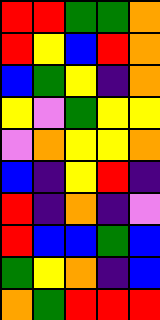[["red", "red", "green", "green", "orange"], ["red", "yellow", "blue", "red", "orange"], ["blue", "green", "yellow", "indigo", "orange"], ["yellow", "violet", "green", "yellow", "yellow"], ["violet", "orange", "yellow", "yellow", "orange"], ["blue", "indigo", "yellow", "red", "indigo"], ["red", "indigo", "orange", "indigo", "violet"], ["red", "blue", "blue", "green", "blue"], ["green", "yellow", "orange", "indigo", "blue"], ["orange", "green", "red", "red", "red"]]